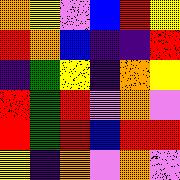[["orange", "yellow", "violet", "blue", "red", "yellow"], ["red", "orange", "blue", "indigo", "indigo", "red"], ["indigo", "green", "yellow", "indigo", "orange", "yellow"], ["red", "green", "red", "violet", "orange", "violet"], ["red", "green", "red", "blue", "red", "red"], ["yellow", "indigo", "orange", "violet", "orange", "violet"]]